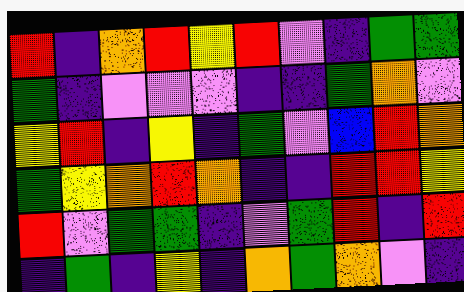[["red", "indigo", "orange", "red", "yellow", "red", "violet", "indigo", "green", "green"], ["green", "indigo", "violet", "violet", "violet", "indigo", "indigo", "green", "orange", "violet"], ["yellow", "red", "indigo", "yellow", "indigo", "green", "violet", "blue", "red", "orange"], ["green", "yellow", "orange", "red", "orange", "indigo", "indigo", "red", "red", "yellow"], ["red", "violet", "green", "green", "indigo", "violet", "green", "red", "indigo", "red"], ["indigo", "green", "indigo", "yellow", "indigo", "orange", "green", "orange", "violet", "indigo"]]